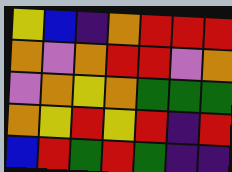[["yellow", "blue", "indigo", "orange", "red", "red", "red"], ["orange", "violet", "orange", "red", "red", "violet", "orange"], ["violet", "orange", "yellow", "orange", "green", "green", "green"], ["orange", "yellow", "red", "yellow", "red", "indigo", "red"], ["blue", "red", "green", "red", "green", "indigo", "indigo"]]